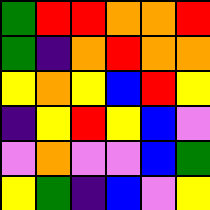[["green", "red", "red", "orange", "orange", "red"], ["green", "indigo", "orange", "red", "orange", "orange"], ["yellow", "orange", "yellow", "blue", "red", "yellow"], ["indigo", "yellow", "red", "yellow", "blue", "violet"], ["violet", "orange", "violet", "violet", "blue", "green"], ["yellow", "green", "indigo", "blue", "violet", "yellow"]]